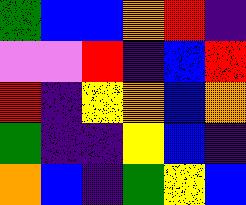[["green", "blue", "blue", "orange", "red", "indigo"], ["violet", "violet", "red", "indigo", "blue", "red"], ["red", "indigo", "yellow", "orange", "blue", "orange"], ["green", "indigo", "indigo", "yellow", "blue", "indigo"], ["orange", "blue", "indigo", "green", "yellow", "blue"]]